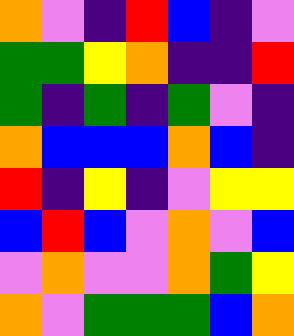[["orange", "violet", "indigo", "red", "blue", "indigo", "violet"], ["green", "green", "yellow", "orange", "indigo", "indigo", "red"], ["green", "indigo", "green", "indigo", "green", "violet", "indigo"], ["orange", "blue", "blue", "blue", "orange", "blue", "indigo"], ["red", "indigo", "yellow", "indigo", "violet", "yellow", "yellow"], ["blue", "red", "blue", "violet", "orange", "violet", "blue"], ["violet", "orange", "violet", "violet", "orange", "green", "yellow"], ["orange", "violet", "green", "green", "green", "blue", "orange"]]